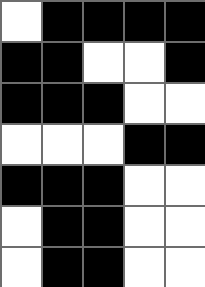[["white", "black", "black", "black", "black"], ["black", "black", "white", "white", "black"], ["black", "black", "black", "white", "white"], ["white", "white", "white", "black", "black"], ["black", "black", "black", "white", "white"], ["white", "black", "black", "white", "white"], ["white", "black", "black", "white", "white"]]